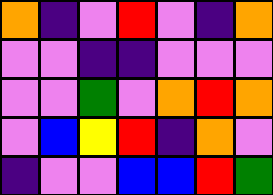[["orange", "indigo", "violet", "red", "violet", "indigo", "orange"], ["violet", "violet", "indigo", "indigo", "violet", "violet", "violet"], ["violet", "violet", "green", "violet", "orange", "red", "orange"], ["violet", "blue", "yellow", "red", "indigo", "orange", "violet"], ["indigo", "violet", "violet", "blue", "blue", "red", "green"]]